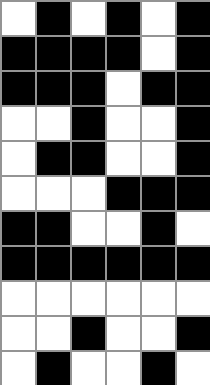[["white", "black", "white", "black", "white", "black"], ["black", "black", "black", "black", "white", "black"], ["black", "black", "black", "white", "black", "black"], ["white", "white", "black", "white", "white", "black"], ["white", "black", "black", "white", "white", "black"], ["white", "white", "white", "black", "black", "black"], ["black", "black", "white", "white", "black", "white"], ["black", "black", "black", "black", "black", "black"], ["white", "white", "white", "white", "white", "white"], ["white", "white", "black", "white", "white", "black"], ["white", "black", "white", "white", "black", "white"]]